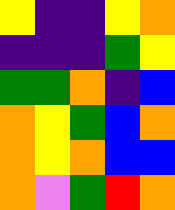[["yellow", "indigo", "indigo", "yellow", "orange"], ["indigo", "indigo", "indigo", "green", "yellow"], ["green", "green", "orange", "indigo", "blue"], ["orange", "yellow", "green", "blue", "orange"], ["orange", "yellow", "orange", "blue", "blue"], ["orange", "violet", "green", "red", "orange"]]